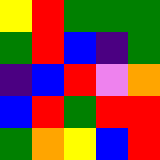[["yellow", "red", "green", "green", "green"], ["green", "red", "blue", "indigo", "green"], ["indigo", "blue", "red", "violet", "orange"], ["blue", "red", "green", "red", "red"], ["green", "orange", "yellow", "blue", "red"]]